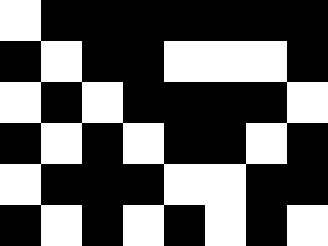[["white", "black", "black", "black", "black", "black", "black", "black"], ["black", "white", "black", "black", "white", "white", "white", "black"], ["white", "black", "white", "black", "black", "black", "black", "white"], ["black", "white", "black", "white", "black", "black", "white", "black"], ["white", "black", "black", "black", "white", "white", "black", "black"], ["black", "white", "black", "white", "black", "white", "black", "white"]]